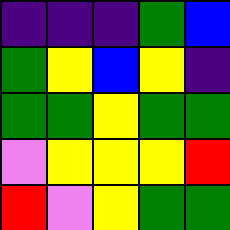[["indigo", "indigo", "indigo", "green", "blue"], ["green", "yellow", "blue", "yellow", "indigo"], ["green", "green", "yellow", "green", "green"], ["violet", "yellow", "yellow", "yellow", "red"], ["red", "violet", "yellow", "green", "green"]]